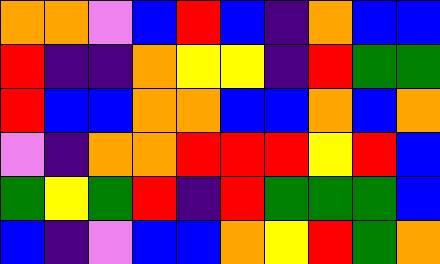[["orange", "orange", "violet", "blue", "red", "blue", "indigo", "orange", "blue", "blue"], ["red", "indigo", "indigo", "orange", "yellow", "yellow", "indigo", "red", "green", "green"], ["red", "blue", "blue", "orange", "orange", "blue", "blue", "orange", "blue", "orange"], ["violet", "indigo", "orange", "orange", "red", "red", "red", "yellow", "red", "blue"], ["green", "yellow", "green", "red", "indigo", "red", "green", "green", "green", "blue"], ["blue", "indigo", "violet", "blue", "blue", "orange", "yellow", "red", "green", "orange"]]